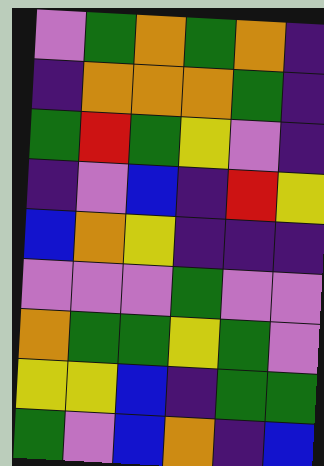[["violet", "green", "orange", "green", "orange", "indigo"], ["indigo", "orange", "orange", "orange", "green", "indigo"], ["green", "red", "green", "yellow", "violet", "indigo"], ["indigo", "violet", "blue", "indigo", "red", "yellow"], ["blue", "orange", "yellow", "indigo", "indigo", "indigo"], ["violet", "violet", "violet", "green", "violet", "violet"], ["orange", "green", "green", "yellow", "green", "violet"], ["yellow", "yellow", "blue", "indigo", "green", "green"], ["green", "violet", "blue", "orange", "indigo", "blue"]]